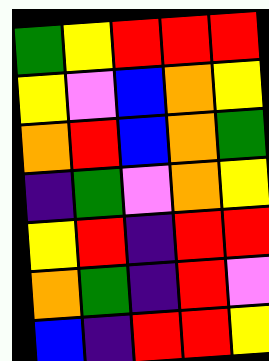[["green", "yellow", "red", "red", "red"], ["yellow", "violet", "blue", "orange", "yellow"], ["orange", "red", "blue", "orange", "green"], ["indigo", "green", "violet", "orange", "yellow"], ["yellow", "red", "indigo", "red", "red"], ["orange", "green", "indigo", "red", "violet"], ["blue", "indigo", "red", "red", "yellow"]]